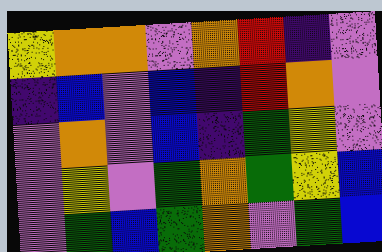[["yellow", "orange", "orange", "violet", "orange", "red", "indigo", "violet"], ["indigo", "blue", "violet", "blue", "indigo", "red", "orange", "violet"], ["violet", "orange", "violet", "blue", "indigo", "green", "yellow", "violet"], ["violet", "yellow", "violet", "green", "orange", "green", "yellow", "blue"], ["violet", "green", "blue", "green", "orange", "violet", "green", "blue"]]